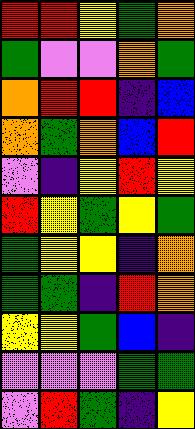[["red", "red", "yellow", "green", "orange"], ["green", "violet", "violet", "orange", "green"], ["orange", "red", "red", "indigo", "blue"], ["orange", "green", "orange", "blue", "red"], ["violet", "indigo", "yellow", "red", "yellow"], ["red", "yellow", "green", "yellow", "green"], ["green", "yellow", "yellow", "indigo", "orange"], ["green", "green", "indigo", "red", "orange"], ["yellow", "yellow", "green", "blue", "indigo"], ["violet", "violet", "violet", "green", "green"], ["violet", "red", "green", "indigo", "yellow"]]